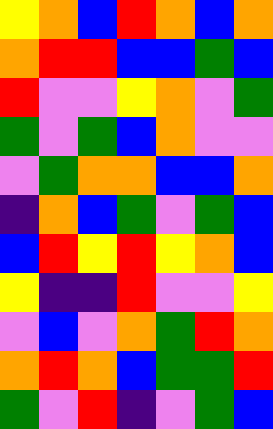[["yellow", "orange", "blue", "red", "orange", "blue", "orange"], ["orange", "red", "red", "blue", "blue", "green", "blue"], ["red", "violet", "violet", "yellow", "orange", "violet", "green"], ["green", "violet", "green", "blue", "orange", "violet", "violet"], ["violet", "green", "orange", "orange", "blue", "blue", "orange"], ["indigo", "orange", "blue", "green", "violet", "green", "blue"], ["blue", "red", "yellow", "red", "yellow", "orange", "blue"], ["yellow", "indigo", "indigo", "red", "violet", "violet", "yellow"], ["violet", "blue", "violet", "orange", "green", "red", "orange"], ["orange", "red", "orange", "blue", "green", "green", "red"], ["green", "violet", "red", "indigo", "violet", "green", "blue"]]